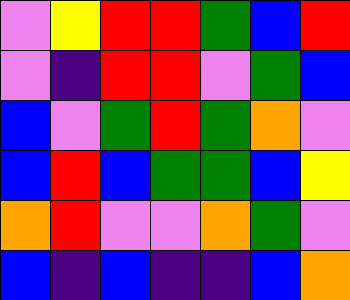[["violet", "yellow", "red", "red", "green", "blue", "red"], ["violet", "indigo", "red", "red", "violet", "green", "blue"], ["blue", "violet", "green", "red", "green", "orange", "violet"], ["blue", "red", "blue", "green", "green", "blue", "yellow"], ["orange", "red", "violet", "violet", "orange", "green", "violet"], ["blue", "indigo", "blue", "indigo", "indigo", "blue", "orange"]]